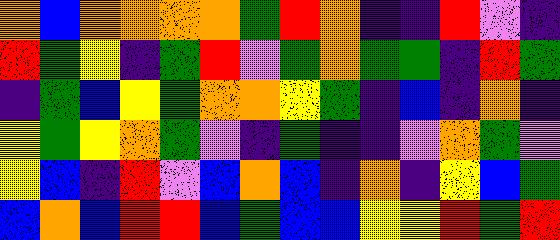[["orange", "blue", "orange", "orange", "orange", "orange", "green", "red", "orange", "indigo", "indigo", "red", "violet", "indigo"], ["red", "green", "yellow", "indigo", "green", "red", "violet", "green", "orange", "green", "green", "indigo", "red", "green"], ["indigo", "green", "blue", "yellow", "green", "orange", "orange", "yellow", "green", "indigo", "blue", "indigo", "orange", "indigo"], ["yellow", "green", "yellow", "orange", "green", "violet", "indigo", "green", "indigo", "indigo", "violet", "orange", "green", "violet"], ["yellow", "blue", "indigo", "red", "violet", "blue", "orange", "blue", "indigo", "orange", "indigo", "yellow", "blue", "green"], ["blue", "orange", "blue", "red", "red", "blue", "green", "blue", "blue", "yellow", "yellow", "red", "green", "red"]]